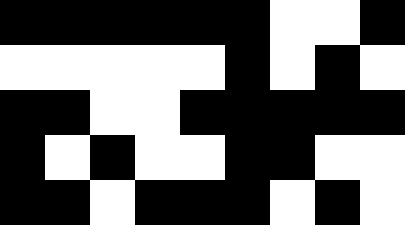[["black", "black", "black", "black", "black", "black", "white", "white", "black"], ["white", "white", "white", "white", "white", "black", "white", "black", "white"], ["black", "black", "white", "white", "black", "black", "black", "black", "black"], ["black", "white", "black", "white", "white", "black", "black", "white", "white"], ["black", "black", "white", "black", "black", "black", "white", "black", "white"]]